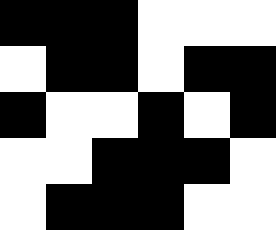[["black", "black", "black", "white", "white", "white"], ["white", "black", "black", "white", "black", "black"], ["black", "white", "white", "black", "white", "black"], ["white", "white", "black", "black", "black", "white"], ["white", "black", "black", "black", "white", "white"]]